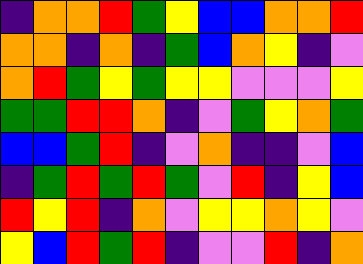[["indigo", "orange", "orange", "red", "green", "yellow", "blue", "blue", "orange", "orange", "red"], ["orange", "orange", "indigo", "orange", "indigo", "green", "blue", "orange", "yellow", "indigo", "violet"], ["orange", "red", "green", "yellow", "green", "yellow", "yellow", "violet", "violet", "violet", "yellow"], ["green", "green", "red", "red", "orange", "indigo", "violet", "green", "yellow", "orange", "green"], ["blue", "blue", "green", "red", "indigo", "violet", "orange", "indigo", "indigo", "violet", "blue"], ["indigo", "green", "red", "green", "red", "green", "violet", "red", "indigo", "yellow", "blue"], ["red", "yellow", "red", "indigo", "orange", "violet", "yellow", "yellow", "orange", "yellow", "violet"], ["yellow", "blue", "red", "green", "red", "indigo", "violet", "violet", "red", "indigo", "orange"]]